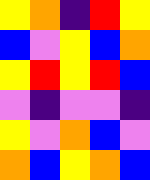[["yellow", "orange", "indigo", "red", "yellow"], ["blue", "violet", "yellow", "blue", "orange"], ["yellow", "red", "yellow", "red", "blue"], ["violet", "indigo", "violet", "violet", "indigo"], ["yellow", "violet", "orange", "blue", "violet"], ["orange", "blue", "yellow", "orange", "blue"]]